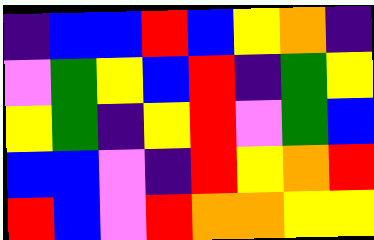[["indigo", "blue", "blue", "red", "blue", "yellow", "orange", "indigo"], ["violet", "green", "yellow", "blue", "red", "indigo", "green", "yellow"], ["yellow", "green", "indigo", "yellow", "red", "violet", "green", "blue"], ["blue", "blue", "violet", "indigo", "red", "yellow", "orange", "red"], ["red", "blue", "violet", "red", "orange", "orange", "yellow", "yellow"]]